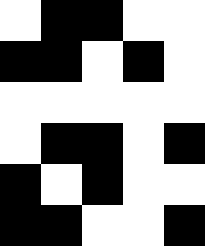[["white", "black", "black", "white", "white"], ["black", "black", "white", "black", "white"], ["white", "white", "white", "white", "white"], ["white", "black", "black", "white", "black"], ["black", "white", "black", "white", "white"], ["black", "black", "white", "white", "black"]]